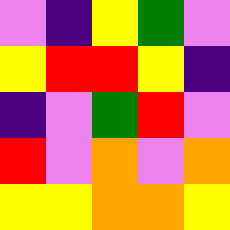[["violet", "indigo", "yellow", "green", "violet"], ["yellow", "red", "red", "yellow", "indigo"], ["indigo", "violet", "green", "red", "violet"], ["red", "violet", "orange", "violet", "orange"], ["yellow", "yellow", "orange", "orange", "yellow"]]